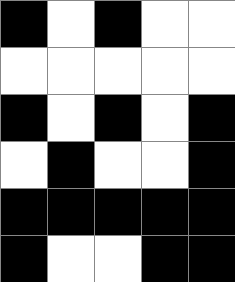[["black", "white", "black", "white", "white"], ["white", "white", "white", "white", "white"], ["black", "white", "black", "white", "black"], ["white", "black", "white", "white", "black"], ["black", "black", "black", "black", "black"], ["black", "white", "white", "black", "black"]]